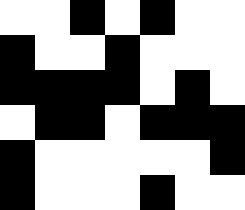[["white", "white", "black", "white", "black", "white", "white"], ["black", "white", "white", "black", "white", "white", "white"], ["black", "black", "black", "black", "white", "black", "white"], ["white", "black", "black", "white", "black", "black", "black"], ["black", "white", "white", "white", "white", "white", "black"], ["black", "white", "white", "white", "black", "white", "white"]]